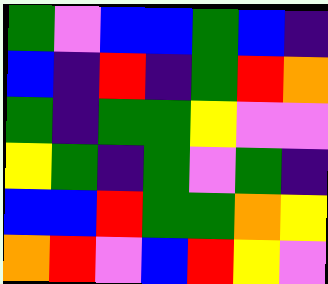[["green", "violet", "blue", "blue", "green", "blue", "indigo"], ["blue", "indigo", "red", "indigo", "green", "red", "orange"], ["green", "indigo", "green", "green", "yellow", "violet", "violet"], ["yellow", "green", "indigo", "green", "violet", "green", "indigo"], ["blue", "blue", "red", "green", "green", "orange", "yellow"], ["orange", "red", "violet", "blue", "red", "yellow", "violet"]]